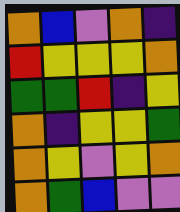[["orange", "blue", "violet", "orange", "indigo"], ["red", "yellow", "yellow", "yellow", "orange"], ["green", "green", "red", "indigo", "yellow"], ["orange", "indigo", "yellow", "yellow", "green"], ["orange", "yellow", "violet", "yellow", "orange"], ["orange", "green", "blue", "violet", "violet"]]